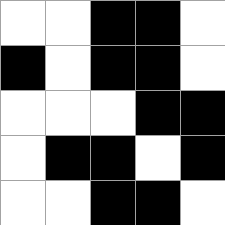[["white", "white", "black", "black", "white"], ["black", "white", "black", "black", "white"], ["white", "white", "white", "black", "black"], ["white", "black", "black", "white", "black"], ["white", "white", "black", "black", "white"]]